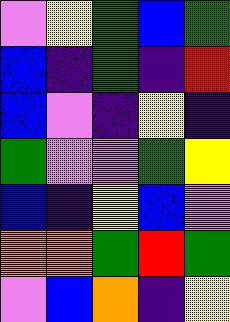[["violet", "yellow", "green", "blue", "green"], ["blue", "indigo", "green", "indigo", "red"], ["blue", "violet", "indigo", "yellow", "indigo"], ["green", "violet", "violet", "green", "yellow"], ["blue", "indigo", "yellow", "blue", "violet"], ["orange", "orange", "green", "red", "green"], ["violet", "blue", "orange", "indigo", "yellow"]]